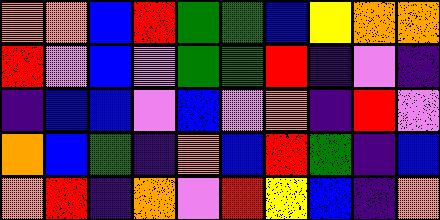[["orange", "orange", "blue", "red", "green", "green", "blue", "yellow", "orange", "orange"], ["red", "violet", "blue", "violet", "green", "green", "red", "indigo", "violet", "indigo"], ["indigo", "blue", "blue", "violet", "blue", "violet", "orange", "indigo", "red", "violet"], ["orange", "blue", "green", "indigo", "orange", "blue", "red", "green", "indigo", "blue"], ["orange", "red", "indigo", "orange", "violet", "red", "yellow", "blue", "indigo", "orange"]]